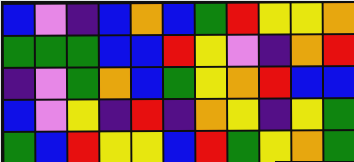[["blue", "violet", "indigo", "blue", "orange", "blue", "green", "red", "yellow", "yellow", "orange"], ["green", "green", "green", "blue", "blue", "red", "yellow", "violet", "indigo", "orange", "red"], ["indigo", "violet", "green", "orange", "blue", "green", "yellow", "orange", "red", "blue", "blue"], ["blue", "violet", "yellow", "indigo", "red", "indigo", "orange", "yellow", "indigo", "yellow", "green"], ["green", "blue", "red", "yellow", "yellow", "blue", "red", "green", "yellow", "orange", "green"]]